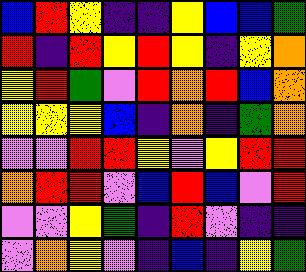[["blue", "red", "yellow", "indigo", "indigo", "yellow", "blue", "blue", "green"], ["red", "indigo", "red", "yellow", "red", "yellow", "indigo", "yellow", "orange"], ["yellow", "red", "green", "violet", "red", "orange", "red", "blue", "orange"], ["yellow", "yellow", "yellow", "blue", "indigo", "orange", "indigo", "green", "orange"], ["violet", "violet", "red", "red", "yellow", "violet", "yellow", "red", "red"], ["orange", "red", "red", "violet", "blue", "red", "blue", "violet", "red"], ["violet", "violet", "yellow", "green", "indigo", "red", "violet", "indigo", "indigo"], ["violet", "orange", "yellow", "violet", "indigo", "blue", "indigo", "yellow", "green"]]